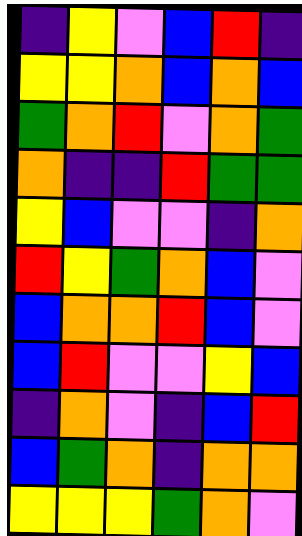[["indigo", "yellow", "violet", "blue", "red", "indigo"], ["yellow", "yellow", "orange", "blue", "orange", "blue"], ["green", "orange", "red", "violet", "orange", "green"], ["orange", "indigo", "indigo", "red", "green", "green"], ["yellow", "blue", "violet", "violet", "indigo", "orange"], ["red", "yellow", "green", "orange", "blue", "violet"], ["blue", "orange", "orange", "red", "blue", "violet"], ["blue", "red", "violet", "violet", "yellow", "blue"], ["indigo", "orange", "violet", "indigo", "blue", "red"], ["blue", "green", "orange", "indigo", "orange", "orange"], ["yellow", "yellow", "yellow", "green", "orange", "violet"]]